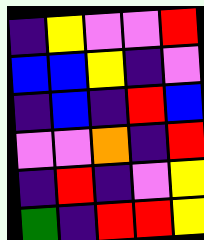[["indigo", "yellow", "violet", "violet", "red"], ["blue", "blue", "yellow", "indigo", "violet"], ["indigo", "blue", "indigo", "red", "blue"], ["violet", "violet", "orange", "indigo", "red"], ["indigo", "red", "indigo", "violet", "yellow"], ["green", "indigo", "red", "red", "yellow"]]